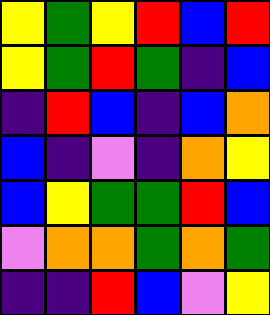[["yellow", "green", "yellow", "red", "blue", "red"], ["yellow", "green", "red", "green", "indigo", "blue"], ["indigo", "red", "blue", "indigo", "blue", "orange"], ["blue", "indigo", "violet", "indigo", "orange", "yellow"], ["blue", "yellow", "green", "green", "red", "blue"], ["violet", "orange", "orange", "green", "orange", "green"], ["indigo", "indigo", "red", "blue", "violet", "yellow"]]